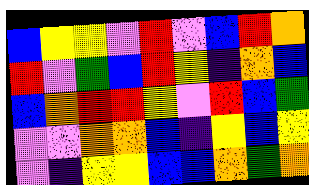[["blue", "yellow", "yellow", "violet", "red", "violet", "blue", "red", "orange"], ["red", "violet", "green", "blue", "red", "yellow", "indigo", "orange", "blue"], ["blue", "orange", "red", "red", "yellow", "violet", "red", "blue", "green"], ["violet", "violet", "orange", "orange", "blue", "indigo", "yellow", "blue", "yellow"], ["violet", "indigo", "yellow", "yellow", "blue", "blue", "orange", "green", "orange"]]